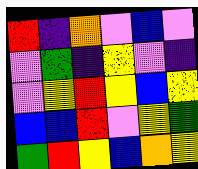[["red", "indigo", "orange", "violet", "blue", "violet"], ["violet", "green", "indigo", "yellow", "violet", "indigo"], ["violet", "yellow", "red", "yellow", "blue", "yellow"], ["blue", "blue", "red", "violet", "yellow", "green"], ["green", "red", "yellow", "blue", "orange", "yellow"]]